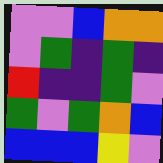[["violet", "violet", "blue", "orange", "orange"], ["violet", "green", "indigo", "green", "indigo"], ["red", "indigo", "indigo", "green", "violet"], ["green", "violet", "green", "orange", "blue"], ["blue", "blue", "blue", "yellow", "violet"]]